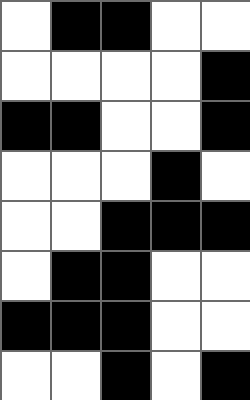[["white", "black", "black", "white", "white"], ["white", "white", "white", "white", "black"], ["black", "black", "white", "white", "black"], ["white", "white", "white", "black", "white"], ["white", "white", "black", "black", "black"], ["white", "black", "black", "white", "white"], ["black", "black", "black", "white", "white"], ["white", "white", "black", "white", "black"]]